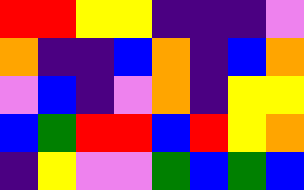[["red", "red", "yellow", "yellow", "indigo", "indigo", "indigo", "violet"], ["orange", "indigo", "indigo", "blue", "orange", "indigo", "blue", "orange"], ["violet", "blue", "indigo", "violet", "orange", "indigo", "yellow", "yellow"], ["blue", "green", "red", "red", "blue", "red", "yellow", "orange"], ["indigo", "yellow", "violet", "violet", "green", "blue", "green", "blue"]]